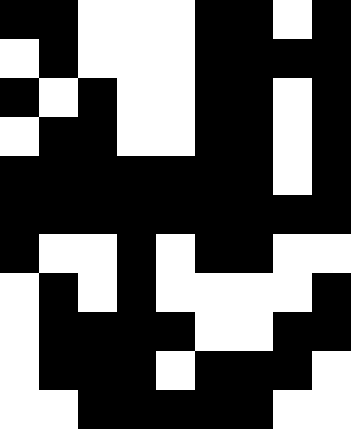[["black", "black", "white", "white", "white", "black", "black", "white", "black"], ["white", "black", "white", "white", "white", "black", "black", "black", "black"], ["black", "white", "black", "white", "white", "black", "black", "white", "black"], ["white", "black", "black", "white", "white", "black", "black", "white", "black"], ["black", "black", "black", "black", "black", "black", "black", "white", "black"], ["black", "black", "black", "black", "black", "black", "black", "black", "black"], ["black", "white", "white", "black", "white", "black", "black", "white", "white"], ["white", "black", "white", "black", "white", "white", "white", "white", "black"], ["white", "black", "black", "black", "black", "white", "white", "black", "black"], ["white", "black", "black", "black", "white", "black", "black", "black", "white"], ["white", "white", "black", "black", "black", "black", "black", "white", "white"]]